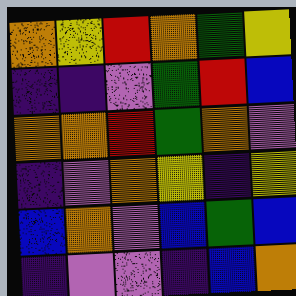[["orange", "yellow", "red", "orange", "green", "yellow"], ["indigo", "indigo", "violet", "green", "red", "blue"], ["orange", "orange", "red", "green", "orange", "violet"], ["indigo", "violet", "orange", "yellow", "indigo", "yellow"], ["blue", "orange", "violet", "blue", "green", "blue"], ["indigo", "violet", "violet", "indigo", "blue", "orange"]]